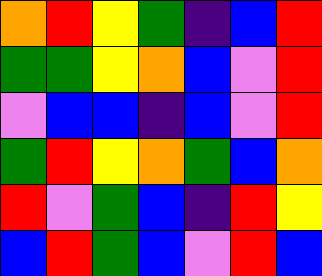[["orange", "red", "yellow", "green", "indigo", "blue", "red"], ["green", "green", "yellow", "orange", "blue", "violet", "red"], ["violet", "blue", "blue", "indigo", "blue", "violet", "red"], ["green", "red", "yellow", "orange", "green", "blue", "orange"], ["red", "violet", "green", "blue", "indigo", "red", "yellow"], ["blue", "red", "green", "blue", "violet", "red", "blue"]]